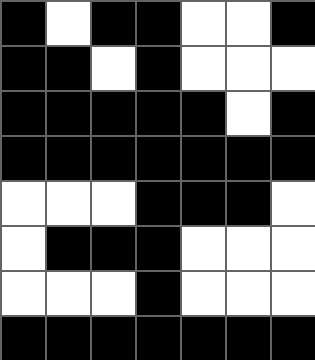[["black", "white", "black", "black", "white", "white", "black"], ["black", "black", "white", "black", "white", "white", "white"], ["black", "black", "black", "black", "black", "white", "black"], ["black", "black", "black", "black", "black", "black", "black"], ["white", "white", "white", "black", "black", "black", "white"], ["white", "black", "black", "black", "white", "white", "white"], ["white", "white", "white", "black", "white", "white", "white"], ["black", "black", "black", "black", "black", "black", "black"]]